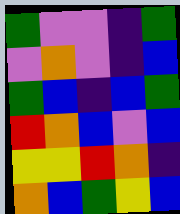[["green", "violet", "violet", "indigo", "green"], ["violet", "orange", "violet", "indigo", "blue"], ["green", "blue", "indigo", "blue", "green"], ["red", "orange", "blue", "violet", "blue"], ["yellow", "yellow", "red", "orange", "indigo"], ["orange", "blue", "green", "yellow", "blue"]]